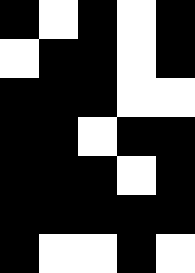[["black", "white", "black", "white", "black"], ["white", "black", "black", "white", "black"], ["black", "black", "black", "white", "white"], ["black", "black", "white", "black", "black"], ["black", "black", "black", "white", "black"], ["black", "black", "black", "black", "black"], ["black", "white", "white", "black", "white"]]